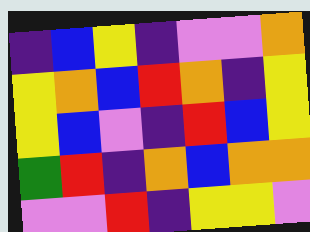[["indigo", "blue", "yellow", "indigo", "violet", "violet", "orange"], ["yellow", "orange", "blue", "red", "orange", "indigo", "yellow"], ["yellow", "blue", "violet", "indigo", "red", "blue", "yellow"], ["green", "red", "indigo", "orange", "blue", "orange", "orange"], ["violet", "violet", "red", "indigo", "yellow", "yellow", "violet"]]